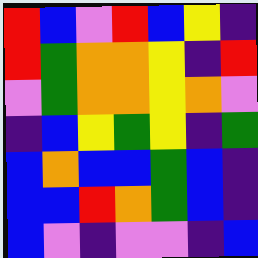[["red", "blue", "violet", "red", "blue", "yellow", "indigo"], ["red", "green", "orange", "orange", "yellow", "indigo", "red"], ["violet", "green", "orange", "orange", "yellow", "orange", "violet"], ["indigo", "blue", "yellow", "green", "yellow", "indigo", "green"], ["blue", "orange", "blue", "blue", "green", "blue", "indigo"], ["blue", "blue", "red", "orange", "green", "blue", "indigo"], ["blue", "violet", "indigo", "violet", "violet", "indigo", "blue"]]